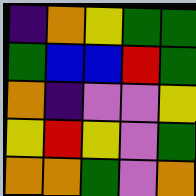[["indigo", "orange", "yellow", "green", "green"], ["green", "blue", "blue", "red", "green"], ["orange", "indigo", "violet", "violet", "yellow"], ["yellow", "red", "yellow", "violet", "green"], ["orange", "orange", "green", "violet", "orange"]]